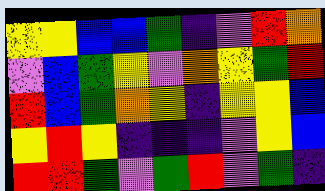[["yellow", "yellow", "blue", "blue", "green", "indigo", "violet", "red", "orange"], ["violet", "blue", "green", "yellow", "violet", "orange", "yellow", "green", "red"], ["red", "blue", "green", "orange", "yellow", "indigo", "yellow", "yellow", "blue"], ["yellow", "red", "yellow", "indigo", "indigo", "indigo", "violet", "yellow", "blue"], ["red", "red", "green", "violet", "green", "red", "violet", "green", "indigo"]]